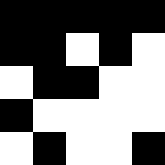[["black", "black", "black", "black", "black"], ["black", "black", "white", "black", "white"], ["white", "black", "black", "white", "white"], ["black", "white", "white", "white", "white"], ["white", "black", "white", "white", "black"]]